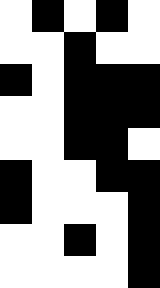[["white", "black", "white", "black", "white"], ["white", "white", "black", "white", "white"], ["black", "white", "black", "black", "black"], ["white", "white", "black", "black", "black"], ["white", "white", "black", "black", "white"], ["black", "white", "white", "black", "black"], ["black", "white", "white", "white", "black"], ["white", "white", "black", "white", "black"], ["white", "white", "white", "white", "black"]]